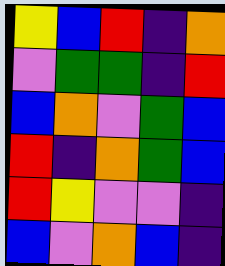[["yellow", "blue", "red", "indigo", "orange"], ["violet", "green", "green", "indigo", "red"], ["blue", "orange", "violet", "green", "blue"], ["red", "indigo", "orange", "green", "blue"], ["red", "yellow", "violet", "violet", "indigo"], ["blue", "violet", "orange", "blue", "indigo"]]